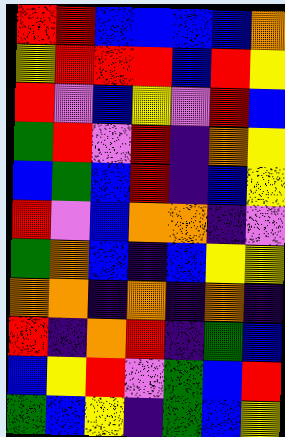[["red", "red", "blue", "blue", "blue", "blue", "orange"], ["yellow", "red", "red", "red", "blue", "red", "yellow"], ["red", "violet", "blue", "yellow", "violet", "red", "blue"], ["green", "red", "violet", "red", "indigo", "orange", "yellow"], ["blue", "green", "blue", "red", "indigo", "blue", "yellow"], ["red", "violet", "blue", "orange", "orange", "indigo", "violet"], ["green", "orange", "blue", "indigo", "blue", "yellow", "yellow"], ["orange", "orange", "indigo", "orange", "indigo", "orange", "indigo"], ["red", "indigo", "orange", "red", "indigo", "green", "blue"], ["blue", "yellow", "red", "violet", "green", "blue", "red"], ["green", "blue", "yellow", "indigo", "green", "blue", "yellow"]]